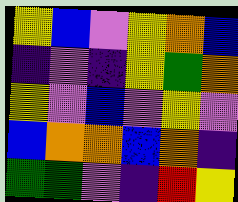[["yellow", "blue", "violet", "yellow", "orange", "blue"], ["indigo", "violet", "indigo", "yellow", "green", "orange"], ["yellow", "violet", "blue", "violet", "yellow", "violet"], ["blue", "orange", "orange", "blue", "orange", "indigo"], ["green", "green", "violet", "indigo", "red", "yellow"]]